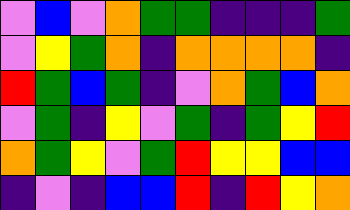[["violet", "blue", "violet", "orange", "green", "green", "indigo", "indigo", "indigo", "green"], ["violet", "yellow", "green", "orange", "indigo", "orange", "orange", "orange", "orange", "indigo"], ["red", "green", "blue", "green", "indigo", "violet", "orange", "green", "blue", "orange"], ["violet", "green", "indigo", "yellow", "violet", "green", "indigo", "green", "yellow", "red"], ["orange", "green", "yellow", "violet", "green", "red", "yellow", "yellow", "blue", "blue"], ["indigo", "violet", "indigo", "blue", "blue", "red", "indigo", "red", "yellow", "orange"]]